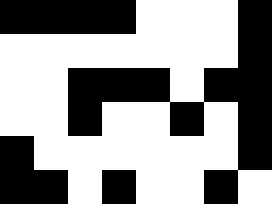[["black", "black", "black", "black", "white", "white", "white", "black"], ["white", "white", "white", "white", "white", "white", "white", "black"], ["white", "white", "black", "black", "black", "white", "black", "black"], ["white", "white", "black", "white", "white", "black", "white", "black"], ["black", "white", "white", "white", "white", "white", "white", "black"], ["black", "black", "white", "black", "white", "white", "black", "white"]]